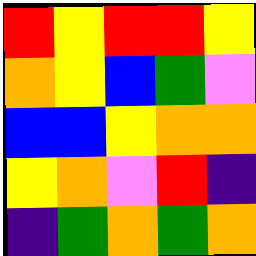[["red", "yellow", "red", "red", "yellow"], ["orange", "yellow", "blue", "green", "violet"], ["blue", "blue", "yellow", "orange", "orange"], ["yellow", "orange", "violet", "red", "indigo"], ["indigo", "green", "orange", "green", "orange"]]